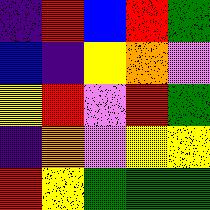[["indigo", "red", "blue", "red", "green"], ["blue", "indigo", "yellow", "orange", "violet"], ["yellow", "red", "violet", "red", "green"], ["indigo", "orange", "violet", "yellow", "yellow"], ["red", "yellow", "green", "green", "green"]]